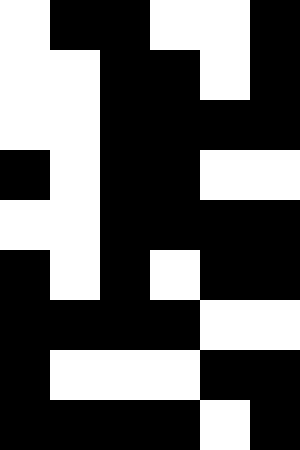[["white", "black", "black", "white", "white", "black"], ["white", "white", "black", "black", "white", "black"], ["white", "white", "black", "black", "black", "black"], ["black", "white", "black", "black", "white", "white"], ["white", "white", "black", "black", "black", "black"], ["black", "white", "black", "white", "black", "black"], ["black", "black", "black", "black", "white", "white"], ["black", "white", "white", "white", "black", "black"], ["black", "black", "black", "black", "white", "black"]]